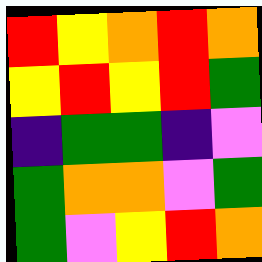[["red", "yellow", "orange", "red", "orange"], ["yellow", "red", "yellow", "red", "green"], ["indigo", "green", "green", "indigo", "violet"], ["green", "orange", "orange", "violet", "green"], ["green", "violet", "yellow", "red", "orange"]]